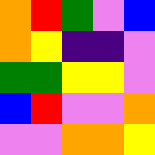[["orange", "red", "green", "violet", "blue"], ["orange", "yellow", "indigo", "indigo", "violet"], ["green", "green", "yellow", "yellow", "violet"], ["blue", "red", "violet", "violet", "orange"], ["violet", "violet", "orange", "orange", "yellow"]]